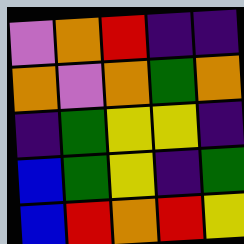[["violet", "orange", "red", "indigo", "indigo"], ["orange", "violet", "orange", "green", "orange"], ["indigo", "green", "yellow", "yellow", "indigo"], ["blue", "green", "yellow", "indigo", "green"], ["blue", "red", "orange", "red", "yellow"]]